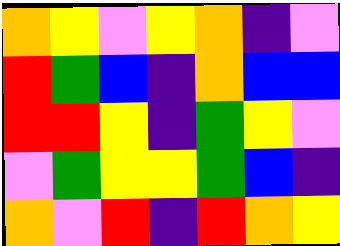[["orange", "yellow", "violet", "yellow", "orange", "indigo", "violet"], ["red", "green", "blue", "indigo", "orange", "blue", "blue"], ["red", "red", "yellow", "indigo", "green", "yellow", "violet"], ["violet", "green", "yellow", "yellow", "green", "blue", "indigo"], ["orange", "violet", "red", "indigo", "red", "orange", "yellow"]]